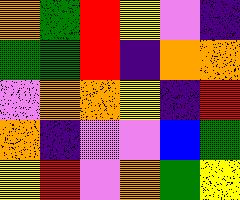[["orange", "green", "red", "yellow", "violet", "indigo"], ["green", "green", "red", "indigo", "orange", "orange"], ["violet", "orange", "orange", "yellow", "indigo", "red"], ["orange", "indigo", "violet", "violet", "blue", "green"], ["yellow", "red", "violet", "orange", "green", "yellow"]]